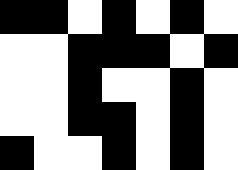[["black", "black", "white", "black", "white", "black", "white"], ["white", "white", "black", "black", "black", "white", "black"], ["white", "white", "black", "white", "white", "black", "white"], ["white", "white", "black", "black", "white", "black", "white"], ["black", "white", "white", "black", "white", "black", "white"]]